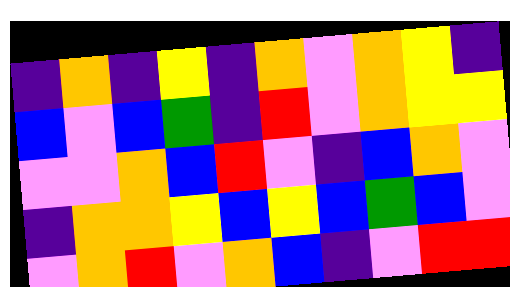[["indigo", "orange", "indigo", "yellow", "indigo", "orange", "violet", "orange", "yellow", "indigo"], ["blue", "violet", "blue", "green", "indigo", "red", "violet", "orange", "yellow", "yellow"], ["violet", "violet", "orange", "blue", "red", "violet", "indigo", "blue", "orange", "violet"], ["indigo", "orange", "orange", "yellow", "blue", "yellow", "blue", "green", "blue", "violet"], ["violet", "orange", "red", "violet", "orange", "blue", "indigo", "violet", "red", "red"]]